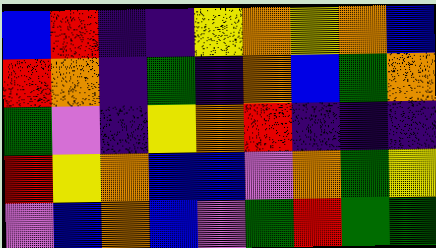[["blue", "red", "indigo", "indigo", "yellow", "orange", "yellow", "orange", "blue"], ["red", "orange", "indigo", "green", "indigo", "orange", "blue", "green", "orange"], ["green", "violet", "indigo", "yellow", "orange", "red", "indigo", "indigo", "indigo"], ["red", "yellow", "orange", "blue", "blue", "violet", "orange", "green", "yellow"], ["violet", "blue", "orange", "blue", "violet", "green", "red", "green", "green"]]